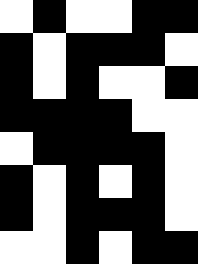[["white", "black", "white", "white", "black", "black"], ["black", "white", "black", "black", "black", "white"], ["black", "white", "black", "white", "white", "black"], ["black", "black", "black", "black", "white", "white"], ["white", "black", "black", "black", "black", "white"], ["black", "white", "black", "white", "black", "white"], ["black", "white", "black", "black", "black", "white"], ["white", "white", "black", "white", "black", "black"]]